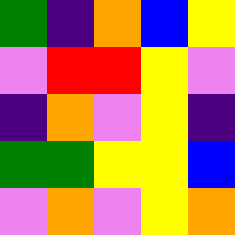[["green", "indigo", "orange", "blue", "yellow"], ["violet", "red", "red", "yellow", "violet"], ["indigo", "orange", "violet", "yellow", "indigo"], ["green", "green", "yellow", "yellow", "blue"], ["violet", "orange", "violet", "yellow", "orange"]]